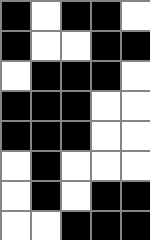[["black", "white", "black", "black", "white"], ["black", "white", "white", "black", "black"], ["white", "black", "black", "black", "white"], ["black", "black", "black", "white", "white"], ["black", "black", "black", "white", "white"], ["white", "black", "white", "white", "white"], ["white", "black", "white", "black", "black"], ["white", "white", "black", "black", "black"]]